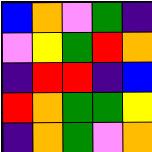[["blue", "orange", "violet", "green", "indigo"], ["violet", "yellow", "green", "red", "orange"], ["indigo", "red", "red", "indigo", "blue"], ["red", "orange", "green", "green", "yellow"], ["indigo", "orange", "green", "violet", "orange"]]